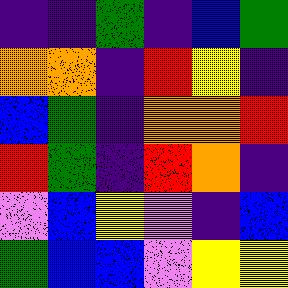[["indigo", "indigo", "green", "indigo", "blue", "green"], ["orange", "orange", "indigo", "red", "yellow", "indigo"], ["blue", "green", "indigo", "orange", "orange", "red"], ["red", "green", "indigo", "red", "orange", "indigo"], ["violet", "blue", "yellow", "violet", "indigo", "blue"], ["green", "blue", "blue", "violet", "yellow", "yellow"]]